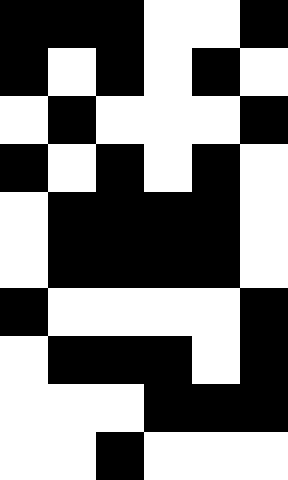[["black", "black", "black", "white", "white", "black"], ["black", "white", "black", "white", "black", "white"], ["white", "black", "white", "white", "white", "black"], ["black", "white", "black", "white", "black", "white"], ["white", "black", "black", "black", "black", "white"], ["white", "black", "black", "black", "black", "white"], ["black", "white", "white", "white", "white", "black"], ["white", "black", "black", "black", "white", "black"], ["white", "white", "white", "black", "black", "black"], ["white", "white", "black", "white", "white", "white"]]